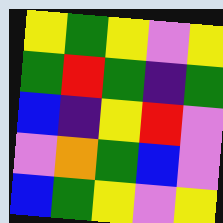[["yellow", "green", "yellow", "violet", "yellow"], ["green", "red", "green", "indigo", "green"], ["blue", "indigo", "yellow", "red", "violet"], ["violet", "orange", "green", "blue", "violet"], ["blue", "green", "yellow", "violet", "yellow"]]